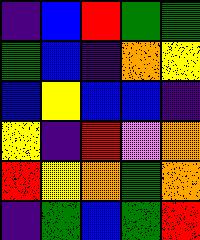[["indigo", "blue", "red", "green", "green"], ["green", "blue", "indigo", "orange", "yellow"], ["blue", "yellow", "blue", "blue", "indigo"], ["yellow", "indigo", "red", "violet", "orange"], ["red", "yellow", "orange", "green", "orange"], ["indigo", "green", "blue", "green", "red"]]